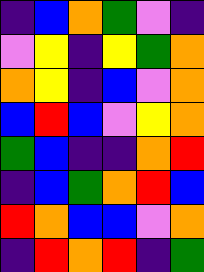[["indigo", "blue", "orange", "green", "violet", "indigo"], ["violet", "yellow", "indigo", "yellow", "green", "orange"], ["orange", "yellow", "indigo", "blue", "violet", "orange"], ["blue", "red", "blue", "violet", "yellow", "orange"], ["green", "blue", "indigo", "indigo", "orange", "red"], ["indigo", "blue", "green", "orange", "red", "blue"], ["red", "orange", "blue", "blue", "violet", "orange"], ["indigo", "red", "orange", "red", "indigo", "green"]]